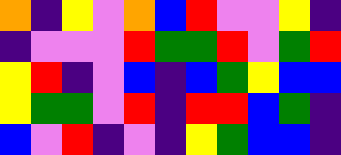[["orange", "indigo", "yellow", "violet", "orange", "blue", "red", "violet", "violet", "yellow", "indigo"], ["indigo", "violet", "violet", "violet", "red", "green", "green", "red", "violet", "green", "red"], ["yellow", "red", "indigo", "violet", "blue", "indigo", "blue", "green", "yellow", "blue", "blue"], ["yellow", "green", "green", "violet", "red", "indigo", "red", "red", "blue", "green", "indigo"], ["blue", "violet", "red", "indigo", "violet", "indigo", "yellow", "green", "blue", "blue", "indigo"]]